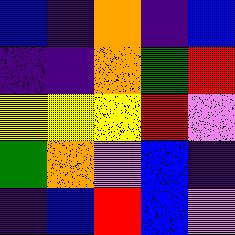[["blue", "indigo", "orange", "indigo", "blue"], ["indigo", "indigo", "orange", "green", "red"], ["yellow", "yellow", "yellow", "red", "violet"], ["green", "orange", "violet", "blue", "indigo"], ["indigo", "blue", "red", "blue", "violet"]]